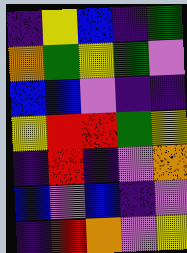[["indigo", "yellow", "blue", "indigo", "green"], ["orange", "green", "yellow", "green", "violet"], ["blue", "blue", "violet", "indigo", "indigo"], ["yellow", "red", "red", "green", "yellow"], ["indigo", "red", "indigo", "violet", "orange"], ["blue", "violet", "blue", "indigo", "violet"], ["indigo", "red", "orange", "violet", "yellow"]]